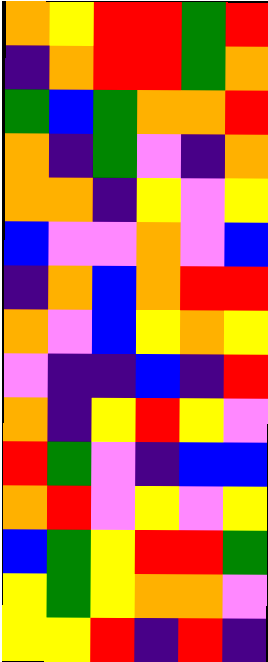[["orange", "yellow", "red", "red", "green", "red"], ["indigo", "orange", "red", "red", "green", "orange"], ["green", "blue", "green", "orange", "orange", "red"], ["orange", "indigo", "green", "violet", "indigo", "orange"], ["orange", "orange", "indigo", "yellow", "violet", "yellow"], ["blue", "violet", "violet", "orange", "violet", "blue"], ["indigo", "orange", "blue", "orange", "red", "red"], ["orange", "violet", "blue", "yellow", "orange", "yellow"], ["violet", "indigo", "indigo", "blue", "indigo", "red"], ["orange", "indigo", "yellow", "red", "yellow", "violet"], ["red", "green", "violet", "indigo", "blue", "blue"], ["orange", "red", "violet", "yellow", "violet", "yellow"], ["blue", "green", "yellow", "red", "red", "green"], ["yellow", "green", "yellow", "orange", "orange", "violet"], ["yellow", "yellow", "red", "indigo", "red", "indigo"]]